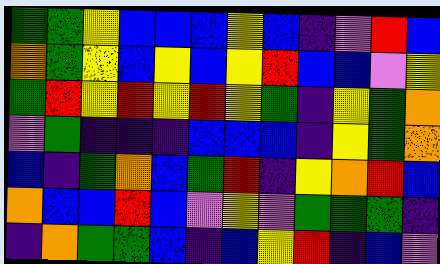[["green", "green", "yellow", "blue", "blue", "blue", "yellow", "blue", "indigo", "violet", "red", "blue"], ["orange", "green", "yellow", "blue", "yellow", "blue", "yellow", "red", "blue", "blue", "violet", "yellow"], ["green", "red", "yellow", "red", "yellow", "red", "yellow", "green", "indigo", "yellow", "green", "orange"], ["violet", "green", "indigo", "indigo", "indigo", "blue", "blue", "blue", "indigo", "yellow", "green", "orange"], ["blue", "indigo", "green", "orange", "blue", "green", "red", "indigo", "yellow", "orange", "red", "blue"], ["orange", "blue", "blue", "red", "blue", "violet", "yellow", "violet", "green", "green", "green", "indigo"], ["indigo", "orange", "green", "green", "blue", "indigo", "blue", "yellow", "red", "indigo", "blue", "violet"]]